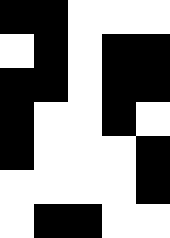[["black", "black", "white", "white", "white"], ["white", "black", "white", "black", "black"], ["black", "black", "white", "black", "black"], ["black", "white", "white", "black", "white"], ["black", "white", "white", "white", "black"], ["white", "white", "white", "white", "black"], ["white", "black", "black", "white", "white"]]